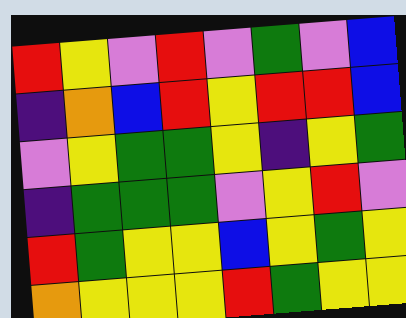[["red", "yellow", "violet", "red", "violet", "green", "violet", "blue"], ["indigo", "orange", "blue", "red", "yellow", "red", "red", "blue"], ["violet", "yellow", "green", "green", "yellow", "indigo", "yellow", "green"], ["indigo", "green", "green", "green", "violet", "yellow", "red", "violet"], ["red", "green", "yellow", "yellow", "blue", "yellow", "green", "yellow"], ["orange", "yellow", "yellow", "yellow", "red", "green", "yellow", "yellow"]]